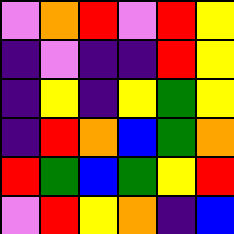[["violet", "orange", "red", "violet", "red", "yellow"], ["indigo", "violet", "indigo", "indigo", "red", "yellow"], ["indigo", "yellow", "indigo", "yellow", "green", "yellow"], ["indigo", "red", "orange", "blue", "green", "orange"], ["red", "green", "blue", "green", "yellow", "red"], ["violet", "red", "yellow", "orange", "indigo", "blue"]]